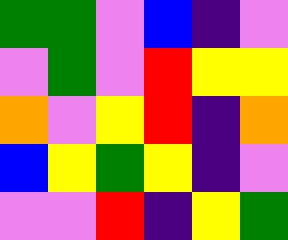[["green", "green", "violet", "blue", "indigo", "violet"], ["violet", "green", "violet", "red", "yellow", "yellow"], ["orange", "violet", "yellow", "red", "indigo", "orange"], ["blue", "yellow", "green", "yellow", "indigo", "violet"], ["violet", "violet", "red", "indigo", "yellow", "green"]]